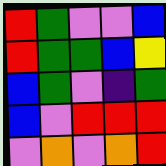[["red", "green", "violet", "violet", "blue"], ["red", "green", "green", "blue", "yellow"], ["blue", "green", "violet", "indigo", "green"], ["blue", "violet", "red", "red", "red"], ["violet", "orange", "violet", "orange", "red"]]